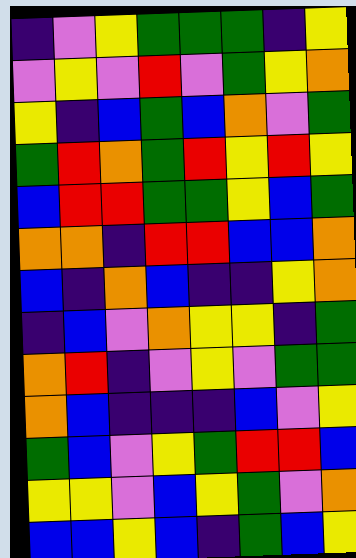[["indigo", "violet", "yellow", "green", "green", "green", "indigo", "yellow"], ["violet", "yellow", "violet", "red", "violet", "green", "yellow", "orange"], ["yellow", "indigo", "blue", "green", "blue", "orange", "violet", "green"], ["green", "red", "orange", "green", "red", "yellow", "red", "yellow"], ["blue", "red", "red", "green", "green", "yellow", "blue", "green"], ["orange", "orange", "indigo", "red", "red", "blue", "blue", "orange"], ["blue", "indigo", "orange", "blue", "indigo", "indigo", "yellow", "orange"], ["indigo", "blue", "violet", "orange", "yellow", "yellow", "indigo", "green"], ["orange", "red", "indigo", "violet", "yellow", "violet", "green", "green"], ["orange", "blue", "indigo", "indigo", "indigo", "blue", "violet", "yellow"], ["green", "blue", "violet", "yellow", "green", "red", "red", "blue"], ["yellow", "yellow", "violet", "blue", "yellow", "green", "violet", "orange"], ["blue", "blue", "yellow", "blue", "indigo", "green", "blue", "yellow"]]